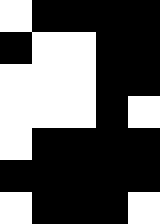[["white", "black", "black", "black", "black"], ["black", "white", "white", "black", "black"], ["white", "white", "white", "black", "black"], ["white", "white", "white", "black", "white"], ["white", "black", "black", "black", "black"], ["black", "black", "black", "black", "black"], ["white", "black", "black", "black", "white"]]